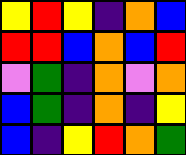[["yellow", "red", "yellow", "indigo", "orange", "blue"], ["red", "red", "blue", "orange", "blue", "red"], ["violet", "green", "indigo", "orange", "violet", "orange"], ["blue", "green", "indigo", "orange", "indigo", "yellow"], ["blue", "indigo", "yellow", "red", "orange", "green"]]